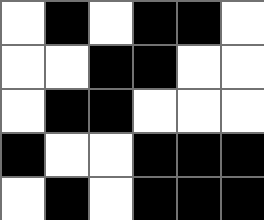[["white", "black", "white", "black", "black", "white"], ["white", "white", "black", "black", "white", "white"], ["white", "black", "black", "white", "white", "white"], ["black", "white", "white", "black", "black", "black"], ["white", "black", "white", "black", "black", "black"]]